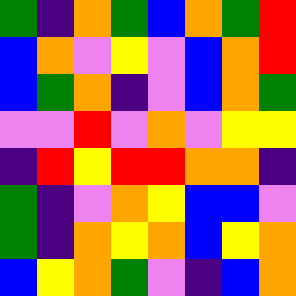[["green", "indigo", "orange", "green", "blue", "orange", "green", "red"], ["blue", "orange", "violet", "yellow", "violet", "blue", "orange", "red"], ["blue", "green", "orange", "indigo", "violet", "blue", "orange", "green"], ["violet", "violet", "red", "violet", "orange", "violet", "yellow", "yellow"], ["indigo", "red", "yellow", "red", "red", "orange", "orange", "indigo"], ["green", "indigo", "violet", "orange", "yellow", "blue", "blue", "violet"], ["green", "indigo", "orange", "yellow", "orange", "blue", "yellow", "orange"], ["blue", "yellow", "orange", "green", "violet", "indigo", "blue", "orange"]]